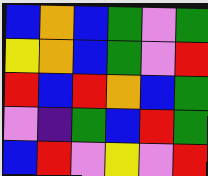[["blue", "orange", "blue", "green", "violet", "green"], ["yellow", "orange", "blue", "green", "violet", "red"], ["red", "blue", "red", "orange", "blue", "green"], ["violet", "indigo", "green", "blue", "red", "green"], ["blue", "red", "violet", "yellow", "violet", "red"]]